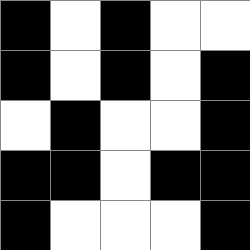[["black", "white", "black", "white", "white"], ["black", "white", "black", "white", "black"], ["white", "black", "white", "white", "black"], ["black", "black", "white", "black", "black"], ["black", "white", "white", "white", "black"]]